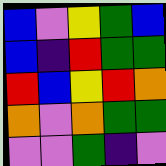[["blue", "violet", "yellow", "green", "blue"], ["blue", "indigo", "red", "green", "green"], ["red", "blue", "yellow", "red", "orange"], ["orange", "violet", "orange", "green", "green"], ["violet", "violet", "green", "indigo", "violet"]]